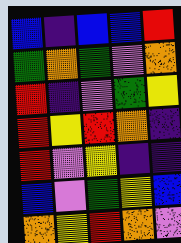[["blue", "indigo", "blue", "blue", "red"], ["green", "orange", "green", "violet", "orange"], ["red", "indigo", "violet", "green", "yellow"], ["red", "yellow", "red", "orange", "indigo"], ["red", "violet", "yellow", "indigo", "indigo"], ["blue", "violet", "green", "yellow", "blue"], ["orange", "yellow", "red", "orange", "violet"]]